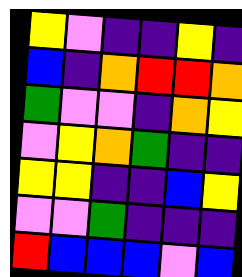[["yellow", "violet", "indigo", "indigo", "yellow", "indigo"], ["blue", "indigo", "orange", "red", "red", "orange"], ["green", "violet", "violet", "indigo", "orange", "yellow"], ["violet", "yellow", "orange", "green", "indigo", "indigo"], ["yellow", "yellow", "indigo", "indigo", "blue", "yellow"], ["violet", "violet", "green", "indigo", "indigo", "indigo"], ["red", "blue", "blue", "blue", "violet", "blue"]]